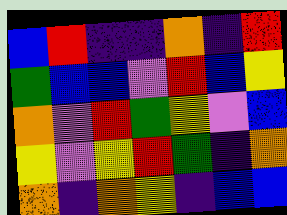[["blue", "red", "indigo", "indigo", "orange", "indigo", "red"], ["green", "blue", "blue", "violet", "red", "blue", "yellow"], ["orange", "violet", "red", "green", "yellow", "violet", "blue"], ["yellow", "violet", "yellow", "red", "green", "indigo", "orange"], ["orange", "indigo", "orange", "yellow", "indigo", "blue", "blue"]]